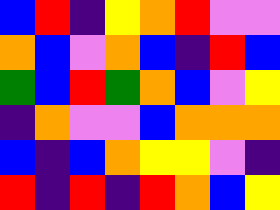[["blue", "red", "indigo", "yellow", "orange", "red", "violet", "violet"], ["orange", "blue", "violet", "orange", "blue", "indigo", "red", "blue"], ["green", "blue", "red", "green", "orange", "blue", "violet", "yellow"], ["indigo", "orange", "violet", "violet", "blue", "orange", "orange", "orange"], ["blue", "indigo", "blue", "orange", "yellow", "yellow", "violet", "indigo"], ["red", "indigo", "red", "indigo", "red", "orange", "blue", "yellow"]]